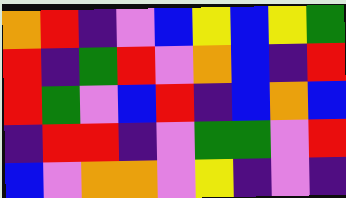[["orange", "red", "indigo", "violet", "blue", "yellow", "blue", "yellow", "green"], ["red", "indigo", "green", "red", "violet", "orange", "blue", "indigo", "red"], ["red", "green", "violet", "blue", "red", "indigo", "blue", "orange", "blue"], ["indigo", "red", "red", "indigo", "violet", "green", "green", "violet", "red"], ["blue", "violet", "orange", "orange", "violet", "yellow", "indigo", "violet", "indigo"]]